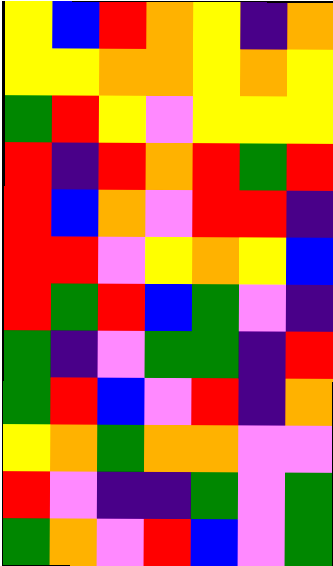[["yellow", "blue", "red", "orange", "yellow", "indigo", "orange"], ["yellow", "yellow", "orange", "orange", "yellow", "orange", "yellow"], ["green", "red", "yellow", "violet", "yellow", "yellow", "yellow"], ["red", "indigo", "red", "orange", "red", "green", "red"], ["red", "blue", "orange", "violet", "red", "red", "indigo"], ["red", "red", "violet", "yellow", "orange", "yellow", "blue"], ["red", "green", "red", "blue", "green", "violet", "indigo"], ["green", "indigo", "violet", "green", "green", "indigo", "red"], ["green", "red", "blue", "violet", "red", "indigo", "orange"], ["yellow", "orange", "green", "orange", "orange", "violet", "violet"], ["red", "violet", "indigo", "indigo", "green", "violet", "green"], ["green", "orange", "violet", "red", "blue", "violet", "green"]]